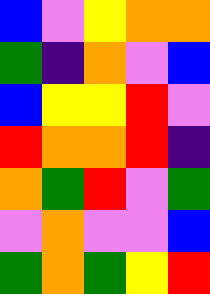[["blue", "violet", "yellow", "orange", "orange"], ["green", "indigo", "orange", "violet", "blue"], ["blue", "yellow", "yellow", "red", "violet"], ["red", "orange", "orange", "red", "indigo"], ["orange", "green", "red", "violet", "green"], ["violet", "orange", "violet", "violet", "blue"], ["green", "orange", "green", "yellow", "red"]]